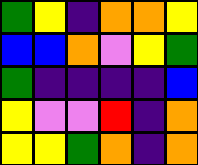[["green", "yellow", "indigo", "orange", "orange", "yellow"], ["blue", "blue", "orange", "violet", "yellow", "green"], ["green", "indigo", "indigo", "indigo", "indigo", "blue"], ["yellow", "violet", "violet", "red", "indigo", "orange"], ["yellow", "yellow", "green", "orange", "indigo", "orange"]]